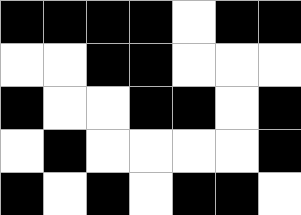[["black", "black", "black", "black", "white", "black", "black"], ["white", "white", "black", "black", "white", "white", "white"], ["black", "white", "white", "black", "black", "white", "black"], ["white", "black", "white", "white", "white", "white", "black"], ["black", "white", "black", "white", "black", "black", "white"]]